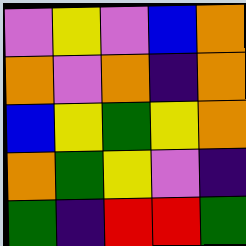[["violet", "yellow", "violet", "blue", "orange"], ["orange", "violet", "orange", "indigo", "orange"], ["blue", "yellow", "green", "yellow", "orange"], ["orange", "green", "yellow", "violet", "indigo"], ["green", "indigo", "red", "red", "green"]]